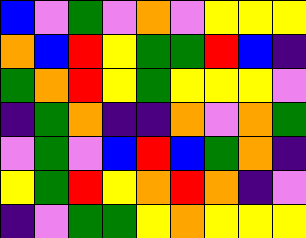[["blue", "violet", "green", "violet", "orange", "violet", "yellow", "yellow", "yellow"], ["orange", "blue", "red", "yellow", "green", "green", "red", "blue", "indigo"], ["green", "orange", "red", "yellow", "green", "yellow", "yellow", "yellow", "violet"], ["indigo", "green", "orange", "indigo", "indigo", "orange", "violet", "orange", "green"], ["violet", "green", "violet", "blue", "red", "blue", "green", "orange", "indigo"], ["yellow", "green", "red", "yellow", "orange", "red", "orange", "indigo", "violet"], ["indigo", "violet", "green", "green", "yellow", "orange", "yellow", "yellow", "yellow"]]